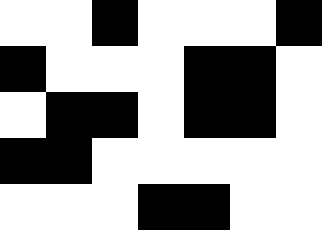[["white", "white", "black", "white", "white", "white", "black"], ["black", "white", "white", "white", "black", "black", "white"], ["white", "black", "black", "white", "black", "black", "white"], ["black", "black", "white", "white", "white", "white", "white"], ["white", "white", "white", "black", "black", "white", "white"]]